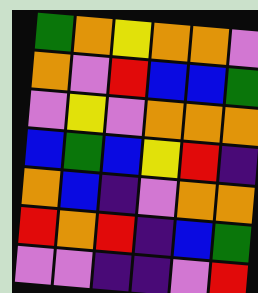[["green", "orange", "yellow", "orange", "orange", "violet"], ["orange", "violet", "red", "blue", "blue", "green"], ["violet", "yellow", "violet", "orange", "orange", "orange"], ["blue", "green", "blue", "yellow", "red", "indigo"], ["orange", "blue", "indigo", "violet", "orange", "orange"], ["red", "orange", "red", "indigo", "blue", "green"], ["violet", "violet", "indigo", "indigo", "violet", "red"]]